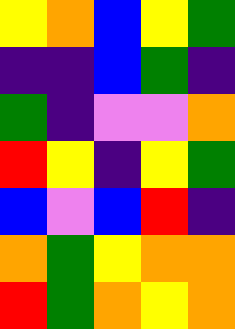[["yellow", "orange", "blue", "yellow", "green"], ["indigo", "indigo", "blue", "green", "indigo"], ["green", "indigo", "violet", "violet", "orange"], ["red", "yellow", "indigo", "yellow", "green"], ["blue", "violet", "blue", "red", "indigo"], ["orange", "green", "yellow", "orange", "orange"], ["red", "green", "orange", "yellow", "orange"]]